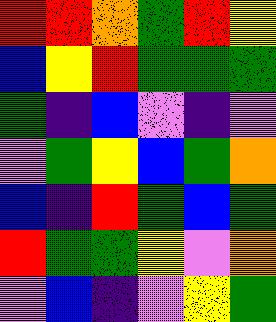[["red", "red", "orange", "green", "red", "yellow"], ["blue", "yellow", "red", "green", "green", "green"], ["green", "indigo", "blue", "violet", "indigo", "violet"], ["violet", "green", "yellow", "blue", "green", "orange"], ["blue", "indigo", "red", "green", "blue", "green"], ["red", "green", "green", "yellow", "violet", "orange"], ["violet", "blue", "indigo", "violet", "yellow", "green"]]